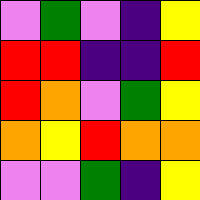[["violet", "green", "violet", "indigo", "yellow"], ["red", "red", "indigo", "indigo", "red"], ["red", "orange", "violet", "green", "yellow"], ["orange", "yellow", "red", "orange", "orange"], ["violet", "violet", "green", "indigo", "yellow"]]